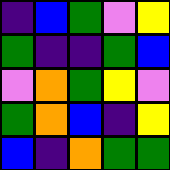[["indigo", "blue", "green", "violet", "yellow"], ["green", "indigo", "indigo", "green", "blue"], ["violet", "orange", "green", "yellow", "violet"], ["green", "orange", "blue", "indigo", "yellow"], ["blue", "indigo", "orange", "green", "green"]]